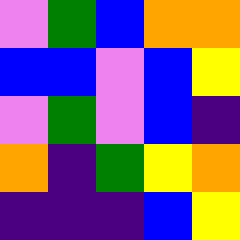[["violet", "green", "blue", "orange", "orange"], ["blue", "blue", "violet", "blue", "yellow"], ["violet", "green", "violet", "blue", "indigo"], ["orange", "indigo", "green", "yellow", "orange"], ["indigo", "indigo", "indigo", "blue", "yellow"]]